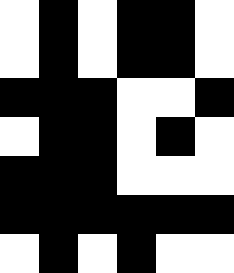[["white", "black", "white", "black", "black", "white"], ["white", "black", "white", "black", "black", "white"], ["black", "black", "black", "white", "white", "black"], ["white", "black", "black", "white", "black", "white"], ["black", "black", "black", "white", "white", "white"], ["black", "black", "black", "black", "black", "black"], ["white", "black", "white", "black", "white", "white"]]